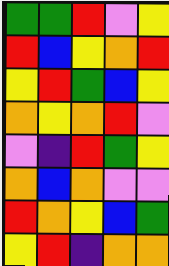[["green", "green", "red", "violet", "yellow"], ["red", "blue", "yellow", "orange", "red"], ["yellow", "red", "green", "blue", "yellow"], ["orange", "yellow", "orange", "red", "violet"], ["violet", "indigo", "red", "green", "yellow"], ["orange", "blue", "orange", "violet", "violet"], ["red", "orange", "yellow", "blue", "green"], ["yellow", "red", "indigo", "orange", "orange"]]